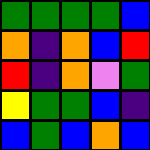[["green", "green", "green", "green", "blue"], ["orange", "indigo", "orange", "blue", "red"], ["red", "indigo", "orange", "violet", "green"], ["yellow", "green", "green", "blue", "indigo"], ["blue", "green", "blue", "orange", "blue"]]